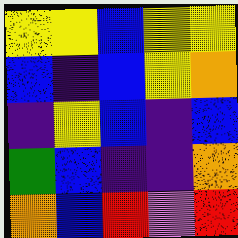[["yellow", "yellow", "blue", "yellow", "yellow"], ["blue", "indigo", "blue", "yellow", "orange"], ["indigo", "yellow", "blue", "indigo", "blue"], ["green", "blue", "indigo", "indigo", "orange"], ["orange", "blue", "red", "violet", "red"]]